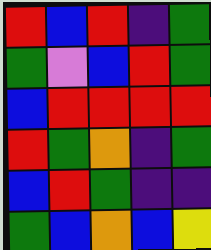[["red", "blue", "red", "indigo", "green"], ["green", "violet", "blue", "red", "green"], ["blue", "red", "red", "red", "red"], ["red", "green", "orange", "indigo", "green"], ["blue", "red", "green", "indigo", "indigo"], ["green", "blue", "orange", "blue", "yellow"]]